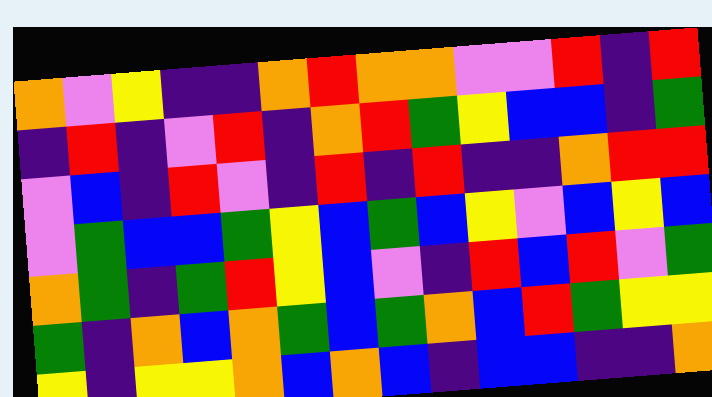[["orange", "violet", "yellow", "indigo", "indigo", "orange", "red", "orange", "orange", "violet", "violet", "red", "indigo", "red"], ["indigo", "red", "indigo", "violet", "red", "indigo", "orange", "red", "green", "yellow", "blue", "blue", "indigo", "green"], ["violet", "blue", "indigo", "red", "violet", "indigo", "red", "indigo", "red", "indigo", "indigo", "orange", "red", "red"], ["violet", "green", "blue", "blue", "green", "yellow", "blue", "green", "blue", "yellow", "violet", "blue", "yellow", "blue"], ["orange", "green", "indigo", "green", "red", "yellow", "blue", "violet", "indigo", "red", "blue", "red", "violet", "green"], ["green", "indigo", "orange", "blue", "orange", "green", "blue", "green", "orange", "blue", "red", "green", "yellow", "yellow"], ["yellow", "indigo", "yellow", "yellow", "orange", "blue", "orange", "blue", "indigo", "blue", "blue", "indigo", "indigo", "orange"]]